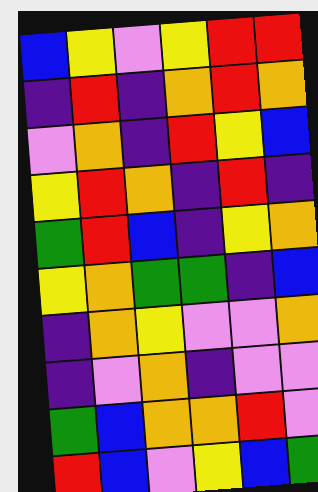[["blue", "yellow", "violet", "yellow", "red", "red"], ["indigo", "red", "indigo", "orange", "red", "orange"], ["violet", "orange", "indigo", "red", "yellow", "blue"], ["yellow", "red", "orange", "indigo", "red", "indigo"], ["green", "red", "blue", "indigo", "yellow", "orange"], ["yellow", "orange", "green", "green", "indigo", "blue"], ["indigo", "orange", "yellow", "violet", "violet", "orange"], ["indigo", "violet", "orange", "indigo", "violet", "violet"], ["green", "blue", "orange", "orange", "red", "violet"], ["red", "blue", "violet", "yellow", "blue", "green"]]